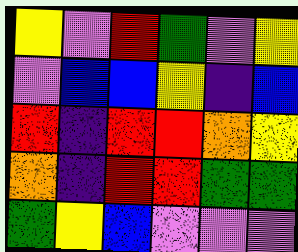[["yellow", "violet", "red", "green", "violet", "yellow"], ["violet", "blue", "blue", "yellow", "indigo", "blue"], ["red", "indigo", "red", "red", "orange", "yellow"], ["orange", "indigo", "red", "red", "green", "green"], ["green", "yellow", "blue", "violet", "violet", "violet"]]